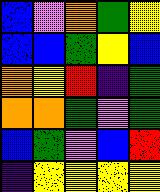[["blue", "violet", "orange", "green", "yellow"], ["blue", "blue", "green", "yellow", "blue"], ["orange", "yellow", "red", "indigo", "green"], ["orange", "orange", "green", "violet", "green"], ["blue", "green", "violet", "blue", "red"], ["indigo", "yellow", "yellow", "yellow", "yellow"]]